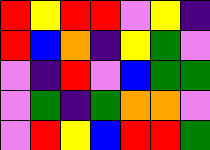[["red", "yellow", "red", "red", "violet", "yellow", "indigo"], ["red", "blue", "orange", "indigo", "yellow", "green", "violet"], ["violet", "indigo", "red", "violet", "blue", "green", "green"], ["violet", "green", "indigo", "green", "orange", "orange", "violet"], ["violet", "red", "yellow", "blue", "red", "red", "green"]]